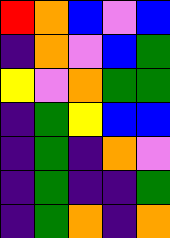[["red", "orange", "blue", "violet", "blue"], ["indigo", "orange", "violet", "blue", "green"], ["yellow", "violet", "orange", "green", "green"], ["indigo", "green", "yellow", "blue", "blue"], ["indigo", "green", "indigo", "orange", "violet"], ["indigo", "green", "indigo", "indigo", "green"], ["indigo", "green", "orange", "indigo", "orange"]]